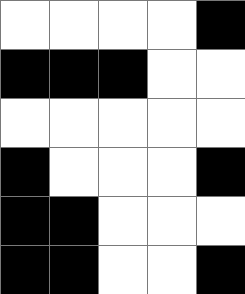[["white", "white", "white", "white", "black"], ["black", "black", "black", "white", "white"], ["white", "white", "white", "white", "white"], ["black", "white", "white", "white", "black"], ["black", "black", "white", "white", "white"], ["black", "black", "white", "white", "black"]]